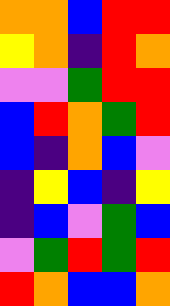[["orange", "orange", "blue", "red", "red"], ["yellow", "orange", "indigo", "red", "orange"], ["violet", "violet", "green", "red", "red"], ["blue", "red", "orange", "green", "red"], ["blue", "indigo", "orange", "blue", "violet"], ["indigo", "yellow", "blue", "indigo", "yellow"], ["indigo", "blue", "violet", "green", "blue"], ["violet", "green", "red", "green", "red"], ["red", "orange", "blue", "blue", "orange"]]